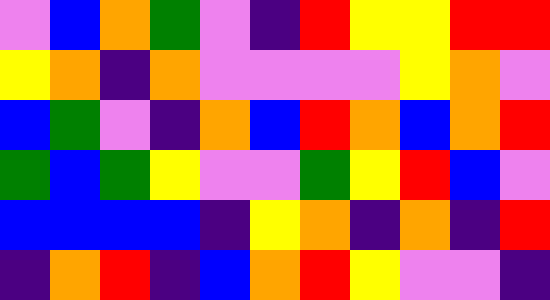[["violet", "blue", "orange", "green", "violet", "indigo", "red", "yellow", "yellow", "red", "red"], ["yellow", "orange", "indigo", "orange", "violet", "violet", "violet", "violet", "yellow", "orange", "violet"], ["blue", "green", "violet", "indigo", "orange", "blue", "red", "orange", "blue", "orange", "red"], ["green", "blue", "green", "yellow", "violet", "violet", "green", "yellow", "red", "blue", "violet"], ["blue", "blue", "blue", "blue", "indigo", "yellow", "orange", "indigo", "orange", "indigo", "red"], ["indigo", "orange", "red", "indigo", "blue", "orange", "red", "yellow", "violet", "violet", "indigo"]]